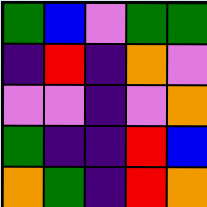[["green", "blue", "violet", "green", "green"], ["indigo", "red", "indigo", "orange", "violet"], ["violet", "violet", "indigo", "violet", "orange"], ["green", "indigo", "indigo", "red", "blue"], ["orange", "green", "indigo", "red", "orange"]]